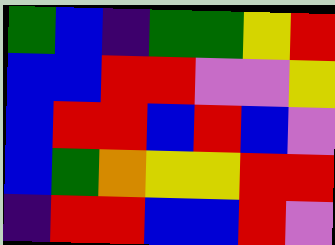[["green", "blue", "indigo", "green", "green", "yellow", "red"], ["blue", "blue", "red", "red", "violet", "violet", "yellow"], ["blue", "red", "red", "blue", "red", "blue", "violet"], ["blue", "green", "orange", "yellow", "yellow", "red", "red"], ["indigo", "red", "red", "blue", "blue", "red", "violet"]]